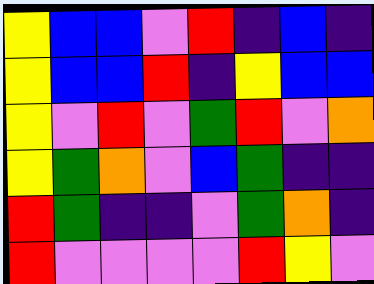[["yellow", "blue", "blue", "violet", "red", "indigo", "blue", "indigo"], ["yellow", "blue", "blue", "red", "indigo", "yellow", "blue", "blue"], ["yellow", "violet", "red", "violet", "green", "red", "violet", "orange"], ["yellow", "green", "orange", "violet", "blue", "green", "indigo", "indigo"], ["red", "green", "indigo", "indigo", "violet", "green", "orange", "indigo"], ["red", "violet", "violet", "violet", "violet", "red", "yellow", "violet"]]